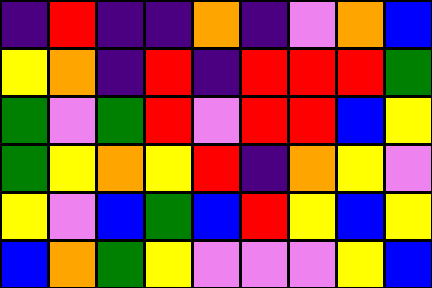[["indigo", "red", "indigo", "indigo", "orange", "indigo", "violet", "orange", "blue"], ["yellow", "orange", "indigo", "red", "indigo", "red", "red", "red", "green"], ["green", "violet", "green", "red", "violet", "red", "red", "blue", "yellow"], ["green", "yellow", "orange", "yellow", "red", "indigo", "orange", "yellow", "violet"], ["yellow", "violet", "blue", "green", "blue", "red", "yellow", "blue", "yellow"], ["blue", "orange", "green", "yellow", "violet", "violet", "violet", "yellow", "blue"]]